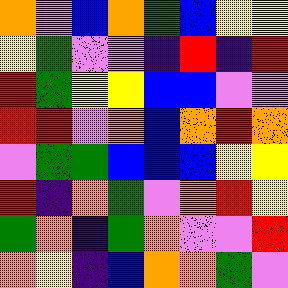[["orange", "violet", "blue", "orange", "green", "blue", "yellow", "yellow"], ["yellow", "green", "violet", "violet", "indigo", "red", "indigo", "red"], ["red", "green", "yellow", "yellow", "blue", "blue", "violet", "violet"], ["red", "red", "violet", "orange", "blue", "orange", "red", "orange"], ["violet", "green", "green", "blue", "blue", "blue", "yellow", "yellow"], ["red", "indigo", "orange", "green", "violet", "orange", "red", "yellow"], ["green", "orange", "indigo", "green", "orange", "violet", "violet", "red"], ["orange", "yellow", "indigo", "blue", "orange", "orange", "green", "violet"]]